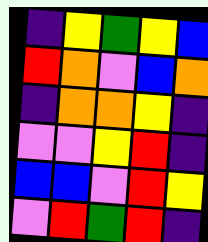[["indigo", "yellow", "green", "yellow", "blue"], ["red", "orange", "violet", "blue", "orange"], ["indigo", "orange", "orange", "yellow", "indigo"], ["violet", "violet", "yellow", "red", "indigo"], ["blue", "blue", "violet", "red", "yellow"], ["violet", "red", "green", "red", "indigo"]]